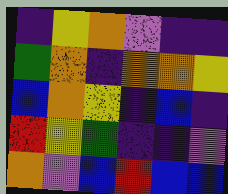[["indigo", "yellow", "orange", "violet", "indigo", "indigo"], ["green", "orange", "indigo", "orange", "orange", "yellow"], ["blue", "orange", "yellow", "indigo", "blue", "indigo"], ["red", "yellow", "green", "indigo", "indigo", "violet"], ["orange", "violet", "blue", "red", "blue", "blue"]]